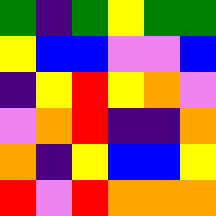[["green", "indigo", "green", "yellow", "green", "green"], ["yellow", "blue", "blue", "violet", "violet", "blue"], ["indigo", "yellow", "red", "yellow", "orange", "violet"], ["violet", "orange", "red", "indigo", "indigo", "orange"], ["orange", "indigo", "yellow", "blue", "blue", "yellow"], ["red", "violet", "red", "orange", "orange", "orange"]]